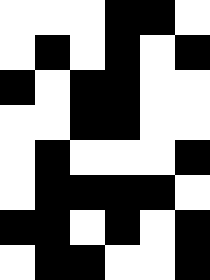[["white", "white", "white", "black", "black", "white"], ["white", "black", "white", "black", "white", "black"], ["black", "white", "black", "black", "white", "white"], ["white", "white", "black", "black", "white", "white"], ["white", "black", "white", "white", "white", "black"], ["white", "black", "black", "black", "black", "white"], ["black", "black", "white", "black", "white", "black"], ["white", "black", "black", "white", "white", "black"]]